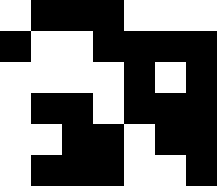[["white", "black", "black", "black", "white", "white", "white"], ["black", "white", "white", "black", "black", "black", "black"], ["white", "white", "white", "white", "black", "white", "black"], ["white", "black", "black", "white", "black", "black", "black"], ["white", "white", "black", "black", "white", "black", "black"], ["white", "black", "black", "black", "white", "white", "black"]]